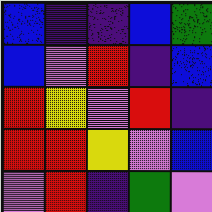[["blue", "indigo", "indigo", "blue", "green"], ["blue", "violet", "red", "indigo", "blue"], ["red", "yellow", "violet", "red", "indigo"], ["red", "red", "yellow", "violet", "blue"], ["violet", "red", "indigo", "green", "violet"]]